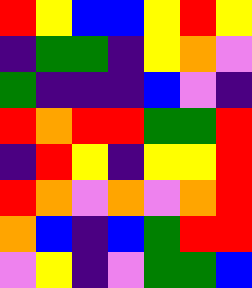[["red", "yellow", "blue", "blue", "yellow", "red", "yellow"], ["indigo", "green", "green", "indigo", "yellow", "orange", "violet"], ["green", "indigo", "indigo", "indigo", "blue", "violet", "indigo"], ["red", "orange", "red", "red", "green", "green", "red"], ["indigo", "red", "yellow", "indigo", "yellow", "yellow", "red"], ["red", "orange", "violet", "orange", "violet", "orange", "red"], ["orange", "blue", "indigo", "blue", "green", "red", "red"], ["violet", "yellow", "indigo", "violet", "green", "green", "blue"]]